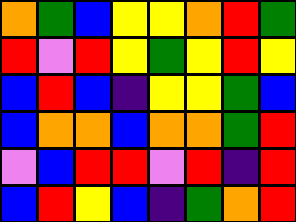[["orange", "green", "blue", "yellow", "yellow", "orange", "red", "green"], ["red", "violet", "red", "yellow", "green", "yellow", "red", "yellow"], ["blue", "red", "blue", "indigo", "yellow", "yellow", "green", "blue"], ["blue", "orange", "orange", "blue", "orange", "orange", "green", "red"], ["violet", "blue", "red", "red", "violet", "red", "indigo", "red"], ["blue", "red", "yellow", "blue", "indigo", "green", "orange", "red"]]